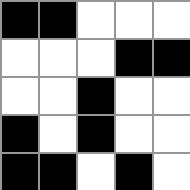[["black", "black", "white", "white", "white"], ["white", "white", "white", "black", "black"], ["white", "white", "black", "white", "white"], ["black", "white", "black", "white", "white"], ["black", "black", "white", "black", "white"]]